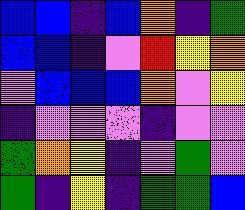[["blue", "blue", "indigo", "blue", "orange", "indigo", "green"], ["blue", "blue", "indigo", "violet", "red", "yellow", "orange"], ["violet", "blue", "blue", "blue", "orange", "violet", "yellow"], ["indigo", "violet", "violet", "violet", "indigo", "violet", "violet"], ["green", "orange", "yellow", "indigo", "violet", "green", "violet"], ["green", "indigo", "yellow", "indigo", "green", "green", "blue"]]